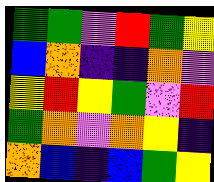[["green", "green", "violet", "red", "green", "yellow"], ["blue", "orange", "indigo", "indigo", "orange", "violet"], ["yellow", "red", "yellow", "green", "violet", "red"], ["green", "orange", "violet", "orange", "yellow", "indigo"], ["orange", "blue", "indigo", "blue", "green", "yellow"]]